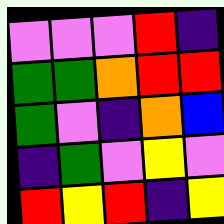[["violet", "violet", "violet", "red", "indigo"], ["green", "green", "orange", "red", "red"], ["green", "violet", "indigo", "orange", "blue"], ["indigo", "green", "violet", "yellow", "violet"], ["red", "yellow", "red", "indigo", "yellow"]]